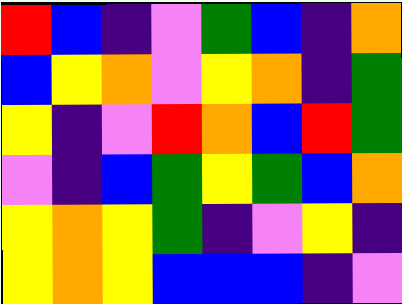[["red", "blue", "indigo", "violet", "green", "blue", "indigo", "orange"], ["blue", "yellow", "orange", "violet", "yellow", "orange", "indigo", "green"], ["yellow", "indigo", "violet", "red", "orange", "blue", "red", "green"], ["violet", "indigo", "blue", "green", "yellow", "green", "blue", "orange"], ["yellow", "orange", "yellow", "green", "indigo", "violet", "yellow", "indigo"], ["yellow", "orange", "yellow", "blue", "blue", "blue", "indigo", "violet"]]